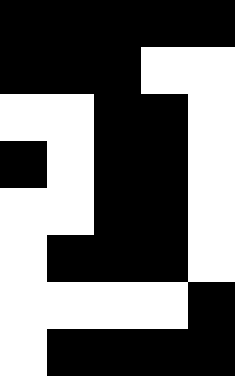[["black", "black", "black", "black", "black"], ["black", "black", "black", "white", "white"], ["white", "white", "black", "black", "white"], ["black", "white", "black", "black", "white"], ["white", "white", "black", "black", "white"], ["white", "black", "black", "black", "white"], ["white", "white", "white", "white", "black"], ["white", "black", "black", "black", "black"]]